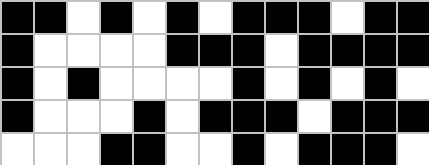[["black", "black", "white", "black", "white", "black", "white", "black", "black", "black", "white", "black", "black"], ["black", "white", "white", "white", "white", "black", "black", "black", "white", "black", "black", "black", "black"], ["black", "white", "black", "white", "white", "white", "white", "black", "white", "black", "white", "black", "white"], ["black", "white", "white", "white", "black", "white", "black", "black", "black", "white", "black", "black", "black"], ["white", "white", "white", "black", "black", "white", "white", "black", "white", "black", "black", "black", "white"]]